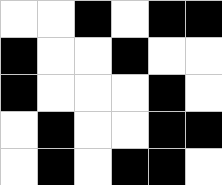[["white", "white", "black", "white", "black", "black"], ["black", "white", "white", "black", "white", "white"], ["black", "white", "white", "white", "black", "white"], ["white", "black", "white", "white", "black", "black"], ["white", "black", "white", "black", "black", "white"]]